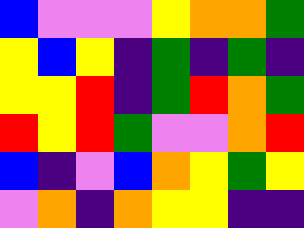[["blue", "violet", "violet", "violet", "yellow", "orange", "orange", "green"], ["yellow", "blue", "yellow", "indigo", "green", "indigo", "green", "indigo"], ["yellow", "yellow", "red", "indigo", "green", "red", "orange", "green"], ["red", "yellow", "red", "green", "violet", "violet", "orange", "red"], ["blue", "indigo", "violet", "blue", "orange", "yellow", "green", "yellow"], ["violet", "orange", "indigo", "orange", "yellow", "yellow", "indigo", "indigo"]]